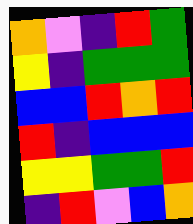[["orange", "violet", "indigo", "red", "green"], ["yellow", "indigo", "green", "green", "green"], ["blue", "blue", "red", "orange", "red"], ["red", "indigo", "blue", "blue", "blue"], ["yellow", "yellow", "green", "green", "red"], ["indigo", "red", "violet", "blue", "orange"]]